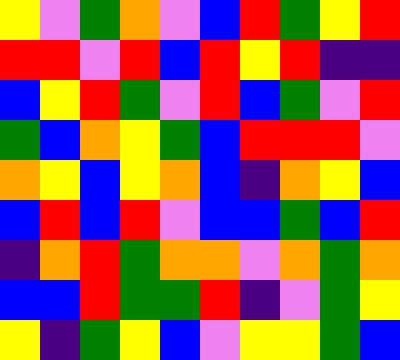[["yellow", "violet", "green", "orange", "violet", "blue", "red", "green", "yellow", "red"], ["red", "red", "violet", "red", "blue", "red", "yellow", "red", "indigo", "indigo"], ["blue", "yellow", "red", "green", "violet", "red", "blue", "green", "violet", "red"], ["green", "blue", "orange", "yellow", "green", "blue", "red", "red", "red", "violet"], ["orange", "yellow", "blue", "yellow", "orange", "blue", "indigo", "orange", "yellow", "blue"], ["blue", "red", "blue", "red", "violet", "blue", "blue", "green", "blue", "red"], ["indigo", "orange", "red", "green", "orange", "orange", "violet", "orange", "green", "orange"], ["blue", "blue", "red", "green", "green", "red", "indigo", "violet", "green", "yellow"], ["yellow", "indigo", "green", "yellow", "blue", "violet", "yellow", "yellow", "green", "blue"]]